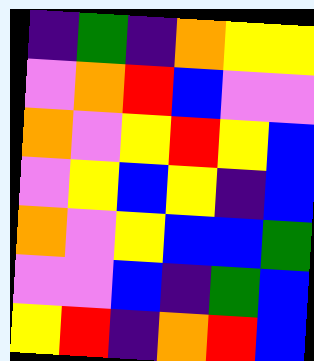[["indigo", "green", "indigo", "orange", "yellow", "yellow"], ["violet", "orange", "red", "blue", "violet", "violet"], ["orange", "violet", "yellow", "red", "yellow", "blue"], ["violet", "yellow", "blue", "yellow", "indigo", "blue"], ["orange", "violet", "yellow", "blue", "blue", "green"], ["violet", "violet", "blue", "indigo", "green", "blue"], ["yellow", "red", "indigo", "orange", "red", "blue"]]